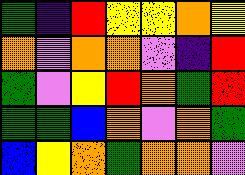[["green", "indigo", "red", "yellow", "yellow", "orange", "yellow"], ["orange", "violet", "orange", "orange", "violet", "indigo", "red"], ["green", "violet", "yellow", "red", "orange", "green", "red"], ["green", "green", "blue", "orange", "violet", "orange", "green"], ["blue", "yellow", "orange", "green", "orange", "orange", "violet"]]